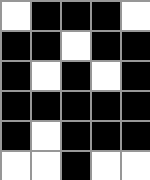[["white", "black", "black", "black", "white"], ["black", "black", "white", "black", "black"], ["black", "white", "black", "white", "black"], ["black", "black", "black", "black", "black"], ["black", "white", "black", "black", "black"], ["white", "white", "black", "white", "white"]]